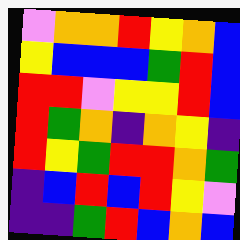[["violet", "orange", "orange", "red", "yellow", "orange", "blue"], ["yellow", "blue", "blue", "blue", "green", "red", "blue"], ["red", "red", "violet", "yellow", "yellow", "red", "blue"], ["red", "green", "orange", "indigo", "orange", "yellow", "indigo"], ["red", "yellow", "green", "red", "red", "orange", "green"], ["indigo", "blue", "red", "blue", "red", "yellow", "violet"], ["indigo", "indigo", "green", "red", "blue", "orange", "blue"]]